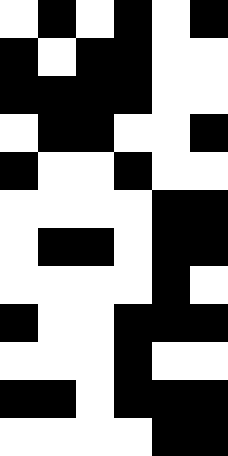[["white", "black", "white", "black", "white", "black"], ["black", "white", "black", "black", "white", "white"], ["black", "black", "black", "black", "white", "white"], ["white", "black", "black", "white", "white", "black"], ["black", "white", "white", "black", "white", "white"], ["white", "white", "white", "white", "black", "black"], ["white", "black", "black", "white", "black", "black"], ["white", "white", "white", "white", "black", "white"], ["black", "white", "white", "black", "black", "black"], ["white", "white", "white", "black", "white", "white"], ["black", "black", "white", "black", "black", "black"], ["white", "white", "white", "white", "black", "black"]]